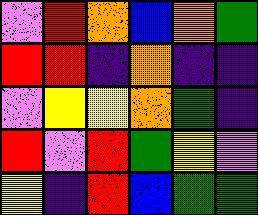[["violet", "red", "orange", "blue", "orange", "green"], ["red", "red", "indigo", "orange", "indigo", "indigo"], ["violet", "yellow", "yellow", "orange", "green", "indigo"], ["red", "violet", "red", "green", "yellow", "violet"], ["yellow", "indigo", "red", "blue", "green", "green"]]